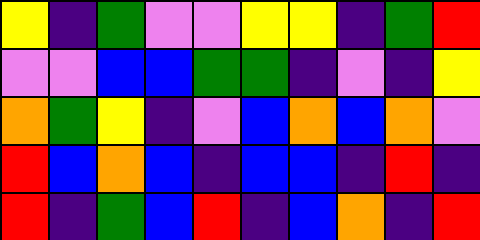[["yellow", "indigo", "green", "violet", "violet", "yellow", "yellow", "indigo", "green", "red"], ["violet", "violet", "blue", "blue", "green", "green", "indigo", "violet", "indigo", "yellow"], ["orange", "green", "yellow", "indigo", "violet", "blue", "orange", "blue", "orange", "violet"], ["red", "blue", "orange", "blue", "indigo", "blue", "blue", "indigo", "red", "indigo"], ["red", "indigo", "green", "blue", "red", "indigo", "blue", "orange", "indigo", "red"]]